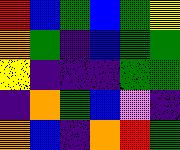[["red", "blue", "green", "blue", "green", "yellow"], ["orange", "green", "indigo", "blue", "green", "green"], ["yellow", "indigo", "indigo", "indigo", "green", "green"], ["indigo", "orange", "green", "blue", "violet", "indigo"], ["orange", "blue", "indigo", "orange", "red", "green"]]